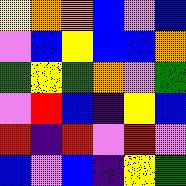[["yellow", "orange", "orange", "blue", "violet", "blue"], ["violet", "blue", "yellow", "blue", "blue", "orange"], ["green", "yellow", "green", "orange", "violet", "green"], ["violet", "red", "blue", "indigo", "yellow", "blue"], ["red", "indigo", "red", "violet", "red", "violet"], ["blue", "violet", "blue", "indigo", "yellow", "green"]]